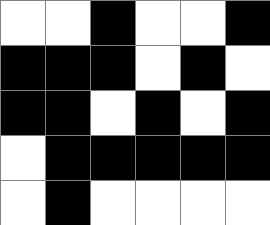[["white", "white", "black", "white", "white", "black"], ["black", "black", "black", "white", "black", "white"], ["black", "black", "white", "black", "white", "black"], ["white", "black", "black", "black", "black", "black"], ["white", "black", "white", "white", "white", "white"]]